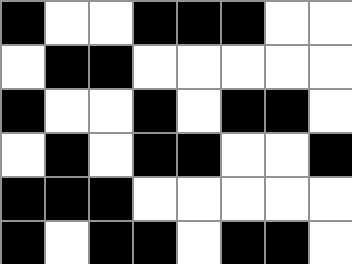[["black", "white", "white", "black", "black", "black", "white", "white"], ["white", "black", "black", "white", "white", "white", "white", "white"], ["black", "white", "white", "black", "white", "black", "black", "white"], ["white", "black", "white", "black", "black", "white", "white", "black"], ["black", "black", "black", "white", "white", "white", "white", "white"], ["black", "white", "black", "black", "white", "black", "black", "white"]]